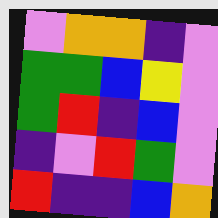[["violet", "orange", "orange", "indigo", "violet"], ["green", "green", "blue", "yellow", "violet"], ["green", "red", "indigo", "blue", "violet"], ["indigo", "violet", "red", "green", "violet"], ["red", "indigo", "indigo", "blue", "orange"]]